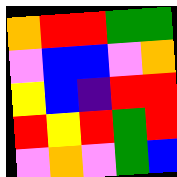[["orange", "red", "red", "green", "green"], ["violet", "blue", "blue", "violet", "orange"], ["yellow", "blue", "indigo", "red", "red"], ["red", "yellow", "red", "green", "red"], ["violet", "orange", "violet", "green", "blue"]]